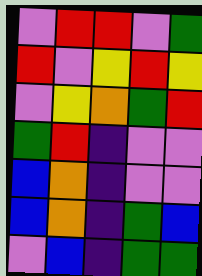[["violet", "red", "red", "violet", "green"], ["red", "violet", "yellow", "red", "yellow"], ["violet", "yellow", "orange", "green", "red"], ["green", "red", "indigo", "violet", "violet"], ["blue", "orange", "indigo", "violet", "violet"], ["blue", "orange", "indigo", "green", "blue"], ["violet", "blue", "indigo", "green", "green"]]